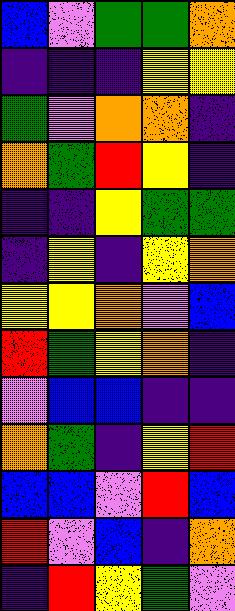[["blue", "violet", "green", "green", "orange"], ["indigo", "indigo", "indigo", "yellow", "yellow"], ["green", "violet", "orange", "orange", "indigo"], ["orange", "green", "red", "yellow", "indigo"], ["indigo", "indigo", "yellow", "green", "green"], ["indigo", "yellow", "indigo", "yellow", "orange"], ["yellow", "yellow", "orange", "violet", "blue"], ["red", "green", "yellow", "orange", "indigo"], ["violet", "blue", "blue", "indigo", "indigo"], ["orange", "green", "indigo", "yellow", "red"], ["blue", "blue", "violet", "red", "blue"], ["red", "violet", "blue", "indigo", "orange"], ["indigo", "red", "yellow", "green", "violet"]]